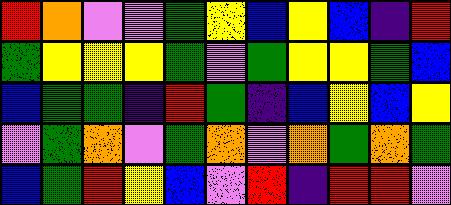[["red", "orange", "violet", "violet", "green", "yellow", "blue", "yellow", "blue", "indigo", "red"], ["green", "yellow", "yellow", "yellow", "green", "violet", "green", "yellow", "yellow", "green", "blue"], ["blue", "green", "green", "indigo", "red", "green", "indigo", "blue", "yellow", "blue", "yellow"], ["violet", "green", "orange", "violet", "green", "orange", "violet", "orange", "green", "orange", "green"], ["blue", "green", "red", "yellow", "blue", "violet", "red", "indigo", "red", "red", "violet"]]